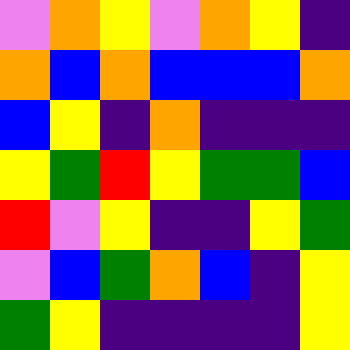[["violet", "orange", "yellow", "violet", "orange", "yellow", "indigo"], ["orange", "blue", "orange", "blue", "blue", "blue", "orange"], ["blue", "yellow", "indigo", "orange", "indigo", "indigo", "indigo"], ["yellow", "green", "red", "yellow", "green", "green", "blue"], ["red", "violet", "yellow", "indigo", "indigo", "yellow", "green"], ["violet", "blue", "green", "orange", "blue", "indigo", "yellow"], ["green", "yellow", "indigo", "indigo", "indigo", "indigo", "yellow"]]